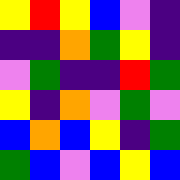[["yellow", "red", "yellow", "blue", "violet", "indigo"], ["indigo", "indigo", "orange", "green", "yellow", "indigo"], ["violet", "green", "indigo", "indigo", "red", "green"], ["yellow", "indigo", "orange", "violet", "green", "violet"], ["blue", "orange", "blue", "yellow", "indigo", "green"], ["green", "blue", "violet", "blue", "yellow", "blue"]]